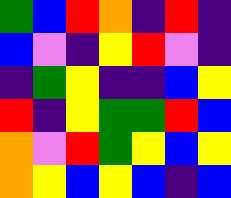[["green", "blue", "red", "orange", "indigo", "red", "indigo"], ["blue", "violet", "indigo", "yellow", "red", "violet", "indigo"], ["indigo", "green", "yellow", "indigo", "indigo", "blue", "yellow"], ["red", "indigo", "yellow", "green", "green", "red", "blue"], ["orange", "violet", "red", "green", "yellow", "blue", "yellow"], ["orange", "yellow", "blue", "yellow", "blue", "indigo", "blue"]]